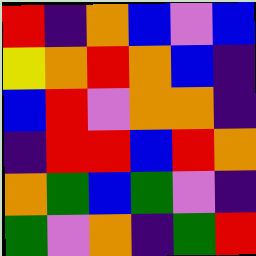[["red", "indigo", "orange", "blue", "violet", "blue"], ["yellow", "orange", "red", "orange", "blue", "indigo"], ["blue", "red", "violet", "orange", "orange", "indigo"], ["indigo", "red", "red", "blue", "red", "orange"], ["orange", "green", "blue", "green", "violet", "indigo"], ["green", "violet", "orange", "indigo", "green", "red"]]